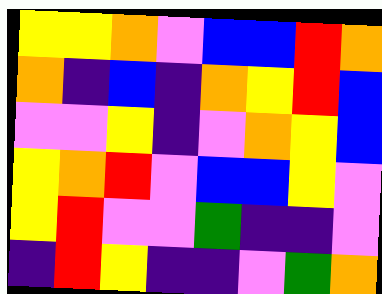[["yellow", "yellow", "orange", "violet", "blue", "blue", "red", "orange"], ["orange", "indigo", "blue", "indigo", "orange", "yellow", "red", "blue"], ["violet", "violet", "yellow", "indigo", "violet", "orange", "yellow", "blue"], ["yellow", "orange", "red", "violet", "blue", "blue", "yellow", "violet"], ["yellow", "red", "violet", "violet", "green", "indigo", "indigo", "violet"], ["indigo", "red", "yellow", "indigo", "indigo", "violet", "green", "orange"]]